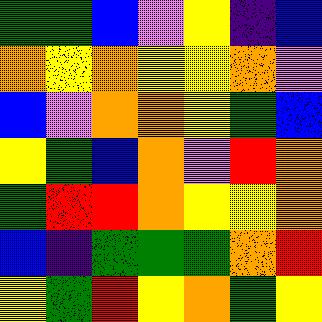[["green", "green", "blue", "violet", "yellow", "indigo", "blue"], ["orange", "yellow", "orange", "yellow", "yellow", "orange", "violet"], ["blue", "violet", "orange", "orange", "yellow", "green", "blue"], ["yellow", "green", "blue", "orange", "violet", "red", "orange"], ["green", "red", "red", "orange", "yellow", "yellow", "orange"], ["blue", "indigo", "green", "green", "green", "orange", "red"], ["yellow", "green", "red", "yellow", "orange", "green", "yellow"]]